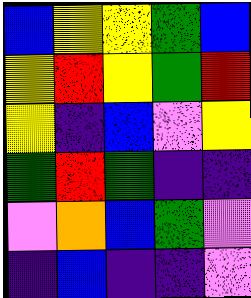[["blue", "yellow", "yellow", "green", "blue"], ["yellow", "red", "yellow", "green", "red"], ["yellow", "indigo", "blue", "violet", "yellow"], ["green", "red", "green", "indigo", "indigo"], ["violet", "orange", "blue", "green", "violet"], ["indigo", "blue", "indigo", "indigo", "violet"]]